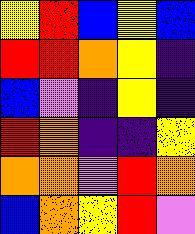[["yellow", "red", "blue", "yellow", "blue"], ["red", "red", "orange", "yellow", "indigo"], ["blue", "violet", "indigo", "yellow", "indigo"], ["red", "orange", "indigo", "indigo", "yellow"], ["orange", "orange", "violet", "red", "orange"], ["blue", "orange", "yellow", "red", "violet"]]